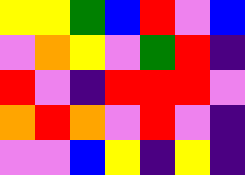[["yellow", "yellow", "green", "blue", "red", "violet", "blue"], ["violet", "orange", "yellow", "violet", "green", "red", "indigo"], ["red", "violet", "indigo", "red", "red", "red", "violet"], ["orange", "red", "orange", "violet", "red", "violet", "indigo"], ["violet", "violet", "blue", "yellow", "indigo", "yellow", "indigo"]]